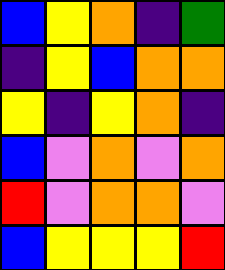[["blue", "yellow", "orange", "indigo", "green"], ["indigo", "yellow", "blue", "orange", "orange"], ["yellow", "indigo", "yellow", "orange", "indigo"], ["blue", "violet", "orange", "violet", "orange"], ["red", "violet", "orange", "orange", "violet"], ["blue", "yellow", "yellow", "yellow", "red"]]